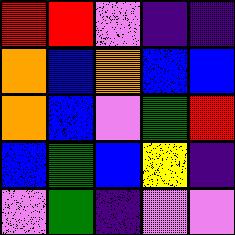[["red", "red", "violet", "indigo", "indigo"], ["orange", "blue", "orange", "blue", "blue"], ["orange", "blue", "violet", "green", "red"], ["blue", "green", "blue", "yellow", "indigo"], ["violet", "green", "indigo", "violet", "violet"]]